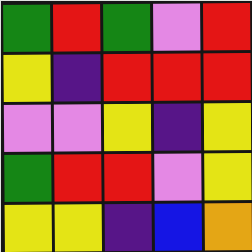[["green", "red", "green", "violet", "red"], ["yellow", "indigo", "red", "red", "red"], ["violet", "violet", "yellow", "indigo", "yellow"], ["green", "red", "red", "violet", "yellow"], ["yellow", "yellow", "indigo", "blue", "orange"]]